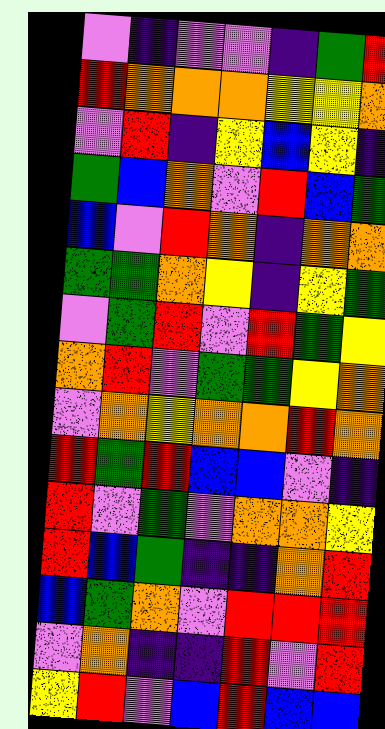[["violet", "indigo", "violet", "violet", "indigo", "green", "red"], ["red", "orange", "orange", "orange", "yellow", "yellow", "orange"], ["violet", "red", "indigo", "yellow", "blue", "yellow", "indigo"], ["green", "blue", "orange", "violet", "red", "blue", "green"], ["blue", "violet", "red", "orange", "indigo", "orange", "orange"], ["green", "green", "orange", "yellow", "indigo", "yellow", "green"], ["violet", "green", "red", "violet", "red", "green", "yellow"], ["orange", "red", "violet", "green", "green", "yellow", "orange"], ["violet", "orange", "yellow", "orange", "orange", "red", "orange"], ["red", "green", "red", "blue", "blue", "violet", "indigo"], ["red", "violet", "green", "violet", "orange", "orange", "yellow"], ["red", "blue", "green", "indigo", "indigo", "orange", "red"], ["blue", "green", "orange", "violet", "red", "red", "red"], ["violet", "orange", "indigo", "indigo", "red", "violet", "red"], ["yellow", "red", "violet", "blue", "red", "blue", "blue"]]